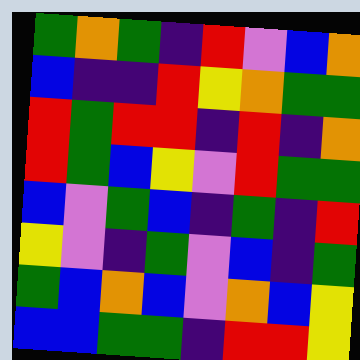[["green", "orange", "green", "indigo", "red", "violet", "blue", "orange"], ["blue", "indigo", "indigo", "red", "yellow", "orange", "green", "green"], ["red", "green", "red", "red", "indigo", "red", "indigo", "orange"], ["red", "green", "blue", "yellow", "violet", "red", "green", "green"], ["blue", "violet", "green", "blue", "indigo", "green", "indigo", "red"], ["yellow", "violet", "indigo", "green", "violet", "blue", "indigo", "green"], ["green", "blue", "orange", "blue", "violet", "orange", "blue", "yellow"], ["blue", "blue", "green", "green", "indigo", "red", "red", "yellow"]]